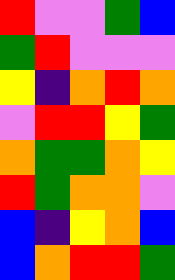[["red", "violet", "violet", "green", "blue"], ["green", "red", "violet", "violet", "violet"], ["yellow", "indigo", "orange", "red", "orange"], ["violet", "red", "red", "yellow", "green"], ["orange", "green", "green", "orange", "yellow"], ["red", "green", "orange", "orange", "violet"], ["blue", "indigo", "yellow", "orange", "blue"], ["blue", "orange", "red", "red", "green"]]